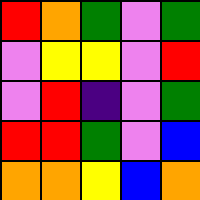[["red", "orange", "green", "violet", "green"], ["violet", "yellow", "yellow", "violet", "red"], ["violet", "red", "indigo", "violet", "green"], ["red", "red", "green", "violet", "blue"], ["orange", "orange", "yellow", "blue", "orange"]]